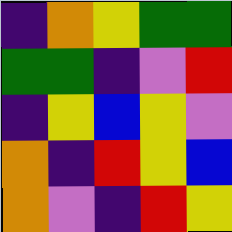[["indigo", "orange", "yellow", "green", "green"], ["green", "green", "indigo", "violet", "red"], ["indigo", "yellow", "blue", "yellow", "violet"], ["orange", "indigo", "red", "yellow", "blue"], ["orange", "violet", "indigo", "red", "yellow"]]